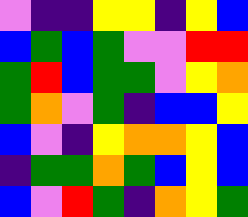[["violet", "indigo", "indigo", "yellow", "yellow", "indigo", "yellow", "blue"], ["blue", "green", "blue", "green", "violet", "violet", "red", "red"], ["green", "red", "blue", "green", "green", "violet", "yellow", "orange"], ["green", "orange", "violet", "green", "indigo", "blue", "blue", "yellow"], ["blue", "violet", "indigo", "yellow", "orange", "orange", "yellow", "blue"], ["indigo", "green", "green", "orange", "green", "blue", "yellow", "blue"], ["blue", "violet", "red", "green", "indigo", "orange", "yellow", "green"]]